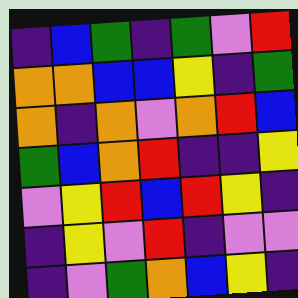[["indigo", "blue", "green", "indigo", "green", "violet", "red"], ["orange", "orange", "blue", "blue", "yellow", "indigo", "green"], ["orange", "indigo", "orange", "violet", "orange", "red", "blue"], ["green", "blue", "orange", "red", "indigo", "indigo", "yellow"], ["violet", "yellow", "red", "blue", "red", "yellow", "indigo"], ["indigo", "yellow", "violet", "red", "indigo", "violet", "violet"], ["indigo", "violet", "green", "orange", "blue", "yellow", "indigo"]]